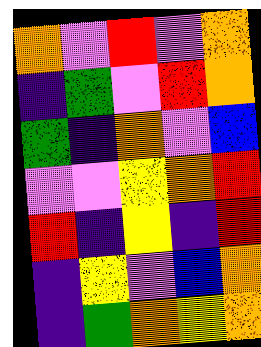[["orange", "violet", "red", "violet", "orange"], ["indigo", "green", "violet", "red", "orange"], ["green", "indigo", "orange", "violet", "blue"], ["violet", "violet", "yellow", "orange", "red"], ["red", "indigo", "yellow", "indigo", "red"], ["indigo", "yellow", "violet", "blue", "orange"], ["indigo", "green", "orange", "yellow", "orange"]]